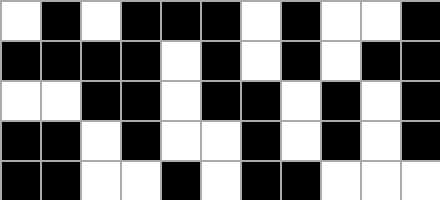[["white", "black", "white", "black", "black", "black", "white", "black", "white", "white", "black"], ["black", "black", "black", "black", "white", "black", "white", "black", "white", "black", "black"], ["white", "white", "black", "black", "white", "black", "black", "white", "black", "white", "black"], ["black", "black", "white", "black", "white", "white", "black", "white", "black", "white", "black"], ["black", "black", "white", "white", "black", "white", "black", "black", "white", "white", "white"]]